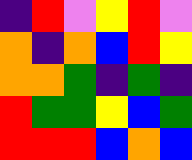[["indigo", "red", "violet", "yellow", "red", "violet"], ["orange", "indigo", "orange", "blue", "red", "yellow"], ["orange", "orange", "green", "indigo", "green", "indigo"], ["red", "green", "green", "yellow", "blue", "green"], ["red", "red", "red", "blue", "orange", "blue"]]